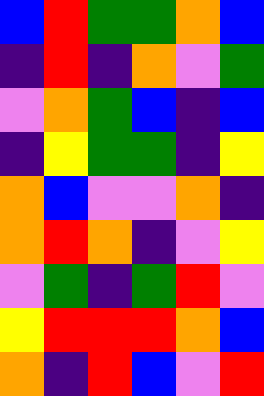[["blue", "red", "green", "green", "orange", "blue"], ["indigo", "red", "indigo", "orange", "violet", "green"], ["violet", "orange", "green", "blue", "indigo", "blue"], ["indigo", "yellow", "green", "green", "indigo", "yellow"], ["orange", "blue", "violet", "violet", "orange", "indigo"], ["orange", "red", "orange", "indigo", "violet", "yellow"], ["violet", "green", "indigo", "green", "red", "violet"], ["yellow", "red", "red", "red", "orange", "blue"], ["orange", "indigo", "red", "blue", "violet", "red"]]